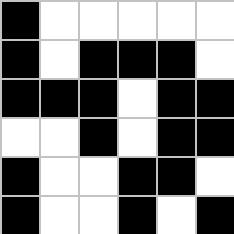[["black", "white", "white", "white", "white", "white"], ["black", "white", "black", "black", "black", "white"], ["black", "black", "black", "white", "black", "black"], ["white", "white", "black", "white", "black", "black"], ["black", "white", "white", "black", "black", "white"], ["black", "white", "white", "black", "white", "black"]]